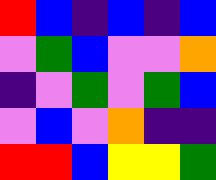[["red", "blue", "indigo", "blue", "indigo", "blue"], ["violet", "green", "blue", "violet", "violet", "orange"], ["indigo", "violet", "green", "violet", "green", "blue"], ["violet", "blue", "violet", "orange", "indigo", "indigo"], ["red", "red", "blue", "yellow", "yellow", "green"]]